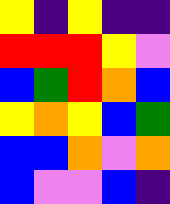[["yellow", "indigo", "yellow", "indigo", "indigo"], ["red", "red", "red", "yellow", "violet"], ["blue", "green", "red", "orange", "blue"], ["yellow", "orange", "yellow", "blue", "green"], ["blue", "blue", "orange", "violet", "orange"], ["blue", "violet", "violet", "blue", "indigo"]]